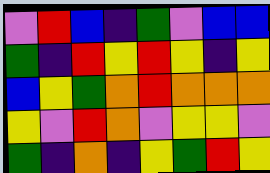[["violet", "red", "blue", "indigo", "green", "violet", "blue", "blue"], ["green", "indigo", "red", "yellow", "red", "yellow", "indigo", "yellow"], ["blue", "yellow", "green", "orange", "red", "orange", "orange", "orange"], ["yellow", "violet", "red", "orange", "violet", "yellow", "yellow", "violet"], ["green", "indigo", "orange", "indigo", "yellow", "green", "red", "yellow"]]